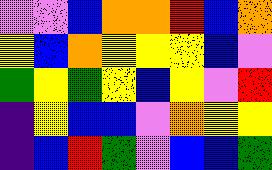[["violet", "violet", "blue", "orange", "orange", "red", "blue", "orange"], ["yellow", "blue", "orange", "yellow", "yellow", "yellow", "blue", "violet"], ["green", "yellow", "green", "yellow", "blue", "yellow", "violet", "red"], ["indigo", "yellow", "blue", "blue", "violet", "orange", "yellow", "yellow"], ["indigo", "blue", "red", "green", "violet", "blue", "blue", "green"]]